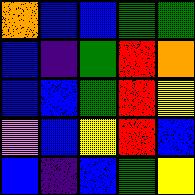[["orange", "blue", "blue", "green", "green"], ["blue", "indigo", "green", "red", "orange"], ["blue", "blue", "green", "red", "yellow"], ["violet", "blue", "yellow", "red", "blue"], ["blue", "indigo", "blue", "green", "yellow"]]